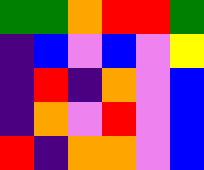[["green", "green", "orange", "red", "red", "green"], ["indigo", "blue", "violet", "blue", "violet", "yellow"], ["indigo", "red", "indigo", "orange", "violet", "blue"], ["indigo", "orange", "violet", "red", "violet", "blue"], ["red", "indigo", "orange", "orange", "violet", "blue"]]